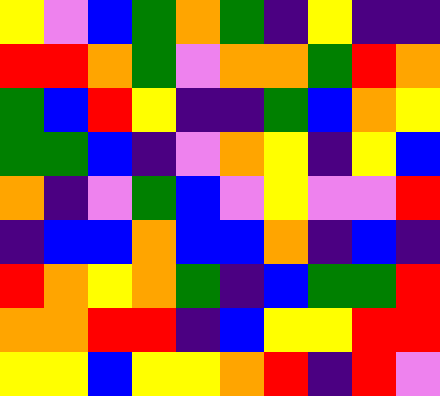[["yellow", "violet", "blue", "green", "orange", "green", "indigo", "yellow", "indigo", "indigo"], ["red", "red", "orange", "green", "violet", "orange", "orange", "green", "red", "orange"], ["green", "blue", "red", "yellow", "indigo", "indigo", "green", "blue", "orange", "yellow"], ["green", "green", "blue", "indigo", "violet", "orange", "yellow", "indigo", "yellow", "blue"], ["orange", "indigo", "violet", "green", "blue", "violet", "yellow", "violet", "violet", "red"], ["indigo", "blue", "blue", "orange", "blue", "blue", "orange", "indigo", "blue", "indigo"], ["red", "orange", "yellow", "orange", "green", "indigo", "blue", "green", "green", "red"], ["orange", "orange", "red", "red", "indigo", "blue", "yellow", "yellow", "red", "red"], ["yellow", "yellow", "blue", "yellow", "yellow", "orange", "red", "indigo", "red", "violet"]]